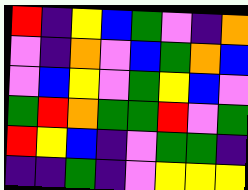[["red", "indigo", "yellow", "blue", "green", "violet", "indigo", "orange"], ["violet", "indigo", "orange", "violet", "blue", "green", "orange", "blue"], ["violet", "blue", "yellow", "violet", "green", "yellow", "blue", "violet"], ["green", "red", "orange", "green", "green", "red", "violet", "green"], ["red", "yellow", "blue", "indigo", "violet", "green", "green", "indigo"], ["indigo", "indigo", "green", "indigo", "violet", "yellow", "yellow", "yellow"]]